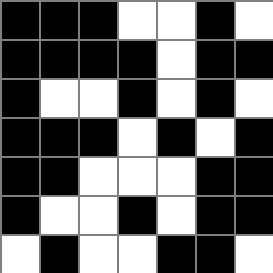[["black", "black", "black", "white", "white", "black", "white"], ["black", "black", "black", "black", "white", "black", "black"], ["black", "white", "white", "black", "white", "black", "white"], ["black", "black", "black", "white", "black", "white", "black"], ["black", "black", "white", "white", "white", "black", "black"], ["black", "white", "white", "black", "white", "black", "black"], ["white", "black", "white", "white", "black", "black", "white"]]